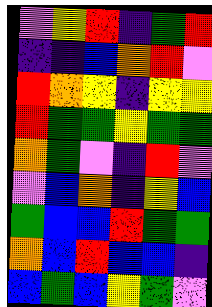[["violet", "yellow", "red", "indigo", "green", "red"], ["indigo", "indigo", "blue", "orange", "red", "violet"], ["red", "orange", "yellow", "indigo", "yellow", "yellow"], ["red", "green", "green", "yellow", "green", "green"], ["orange", "green", "violet", "indigo", "red", "violet"], ["violet", "blue", "orange", "indigo", "yellow", "blue"], ["green", "blue", "blue", "red", "green", "green"], ["orange", "blue", "red", "blue", "blue", "indigo"], ["blue", "green", "blue", "yellow", "green", "violet"]]